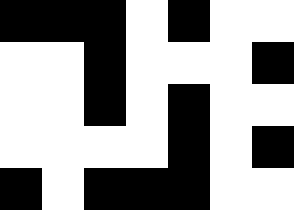[["black", "black", "black", "white", "black", "white", "white"], ["white", "white", "black", "white", "white", "white", "black"], ["white", "white", "black", "white", "black", "white", "white"], ["white", "white", "white", "white", "black", "white", "black"], ["black", "white", "black", "black", "black", "white", "white"]]